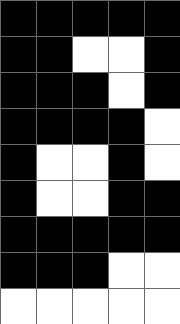[["black", "black", "black", "black", "black"], ["black", "black", "white", "white", "black"], ["black", "black", "black", "white", "black"], ["black", "black", "black", "black", "white"], ["black", "white", "white", "black", "white"], ["black", "white", "white", "black", "black"], ["black", "black", "black", "black", "black"], ["black", "black", "black", "white", "white"], ["white", "white", "white", "white", "white"]]